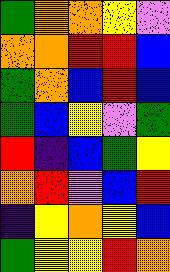[["green", "orange", "orange", "yellow", "violet"], ["orange", "orange", "red", "red", "blue"], ["green", "orange", "blue", "red", "blue"], ["green", "blue", "yellow", "violet", "green"], ["red", "indigo", "blue", "green", "yellow"], ["orange", "red", "violet", "blue", "red"], ["indigo", "yellow", "orange", "yellow", "blue"], ["green", "yellow", "yellow", "red", "orange"]]